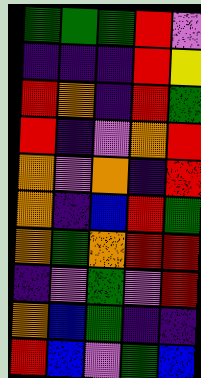[["green", "green", "green", "red", "violet"], ["indigo", "indigo", "indigo", "red", "yellow"], ["red", "orange", "indigo", "red", "green"], ["red", "indigo", "violet", "orange", "red"], ["orange", "violet", "orange", "indigo", "red"], ["orange", "indigo", "blue", "red", "green"], ["orange", "green", "orange", "red", "red"], ["indigo", "violet", "green", "violet", "red"], ["orange", "blue", "green", "indigo", "indigo"], ["red", "blue", "violet", "green", "blue"]]